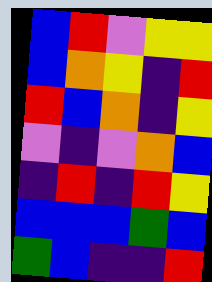[["blue", "red", "violet", "yellow", "yellow"], ["blue", "orange", "yellow", "indigo", "red"], ["red", "blue", "orange", "indigo", "yellow"], ["violet", "indigo", "violet", "orange", "blue"], ["indigo", "red", "indigo", "red", "yellow"], ["blue", "blue", "blue", "green", "blue"], ["green", "blue", "indigo", "indigo", "red"]]